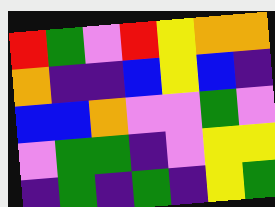[["red", "green", "violet", "red", "yellow", "orange", "orange"], ["orange", "indigo", "indigo", "blue", "yellow", "blue", "indigo"], ["blue", "blue", "orange", "violet", "violet", "green", "violet"], ["violet", "green", "green", "indigo", "violet", "yellow", "yellow"], ["indigo", "green", "indigo", "green", "indigo", "yellow", "green"]]